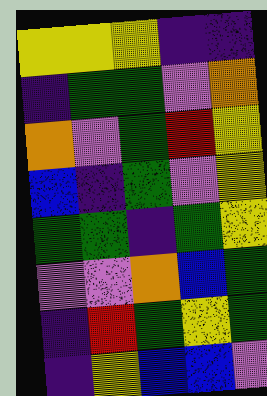[["yellow", "yellow", "yellow", "indigo", "indigo"], ["indigo", "green", "green", "violet", "orange"], ["orange", "violet", "green", "red", "yellow"], ["blue", "indigo", "green", "violet", "yellow"], ["green", "green", "indigo", "green", "yellow"], ["violet", "violet", "orange", "blue", "green"], ["indigo", "red", "green", "yellow", "green"], ["indigo", "yellow", "blue", "blue", "violet"]]